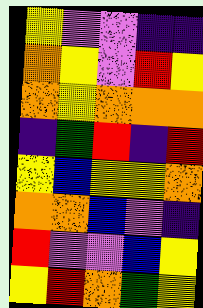[["yellow", "violet", "violet", "indigo", "indigo"], ["orange", "yellow", "violet", "red", "yellow"], ["orange", "yellow", "orange", "orange", "orange"], ["indigo", "green", "red", "indigo", "red"], ["yellow", "blue", "yellow", "yellow", "orange"], ["orange", "orange", "blue", "violet", "indigo"], ["red", "violet", "violet", "blue", "yellow"], ["yellow", "red", "orange", "green", "yellow"]]